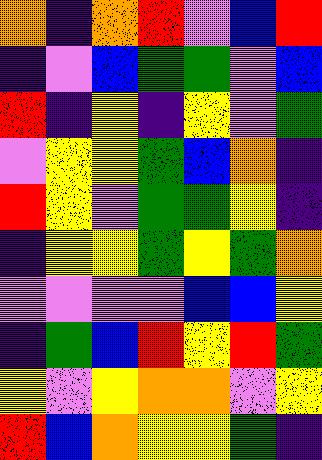[["orange", "indigo", "orange", "red", "violet", "blue", "red"], ["indigo", "violet", "blue", "green", "green", "violet", "blue"], ["red", "indigo", "yellow", "indigo", "yellow", "violet", "green"], ["violet", "yellow", "yellow", "green", "blue", "orange", "indigo"], ["red", "yellow", "violet", "green", "green", "yellow", "indigo"], ["indigo", "yellow", "yellow", "green", "yellow", "green", "orange"], ["violet", "violet", "violet", "violet", "blue", "blue", "yellow"], ["indigo", "green", "blue", "red", "yellow", "red", "green"], ["yellow", "violet", "yellow", "orange", "orange", "violet", "yellow"], ["red", "blue", "orange", "yellow", "yellow", "green", "indigo"]]